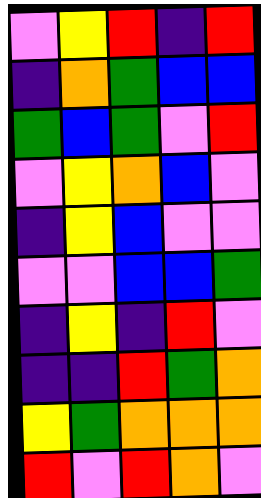[["violet", "yellow", "red", "indigo", "red"], ["indigo", "orange", "green", "blue", "blue"], ["green", "blue", "green", "violet", "red"], ["violet", "yellow", "orange", "blue", "violet"], ["indigo", "yellow", "blue", "violet", "violet"], ["violet", "violet", "blue", "blue", "green"], ["indigo", "yellow", "indigo", "red", "violet"], ["indigo", "indigo", "red", "green", "orange"], ["yellow", "green", "orange", "orange", "orange"], ["red", "violet", "red", "orange", "violet"]]